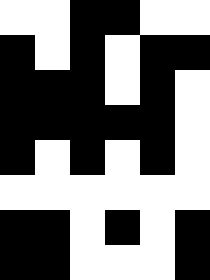[["white", "white", "black", "black", "white", "white"], ["black", "white", "black", "white", "black", "black"], ["black", "black", "black", "white", "black", "white"], ["black", "black", "black", "black", "black", "white"], ["black", "white", "black", "white", "black", "white"], ["white", "white", "white", "white", "white", "white"], ["black", "black", "white", "black", "white", "black"], ["black", "black", "white", "white", "white", "black"]]